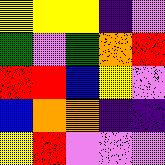[["yellow", "yellow", "yellow", "indigo", "violet"], ["green", "violet", "green", "orange", "red"], ["red", "red", "blue", "yellow", "violet"], ["blue", "orange", "orange", "indigo", "indigo"], ["yellow", "red", "violet", "violet", "violet"]]